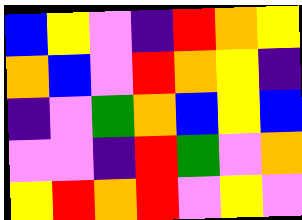[["blue", "yellow", "violet", "indigo", "red", "orange", "yellow"], ["orange", "blue", "violet", "red", "orange", "yellow", "indigo"], ["indigo", "violet", "green", "orange", "blue", "yellow", "blue"], ["violet", "violet", "indigo", "red", "green", "violet", "orange"], ["yellow", "red", "orange", "red", "violet", "yellow", "violet"]]